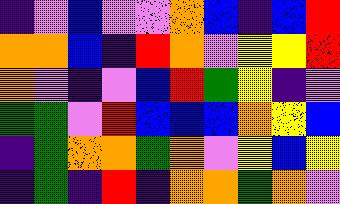[["indigo", "violet", "blue", "violet", "violet", "orange", "blue", "indigo", "blue", "red"], ["orange", "orange", "blue", "indigo", "red", "orange", "violet", "yellow", "yellow", "red"], ["orange", "violet", "indigo", "violet", "blue", "red", "green", "yellow", "indigo", "violet"], ["green", "green", "violet", "red", "blue", "blue", "blue", "orange", "yellow", "blue"], ["indigo", "green", "orange", "orange", "green", "orange", "violet", "yellow", "blue", "yellow"], ["indigo", "green", "indigo", "red", "indigo", "orange", "orange", "green", "orange", "violet"]]